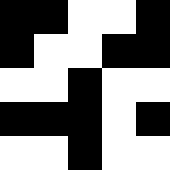[["black", "black", "white", "white", "black"], ["black", "white", "white", "black", "black"], ["white", "white", "black", "white", "white"], ["black", "black", "black", "white", "black"], ["white", "white", "black", "white", "white"]]